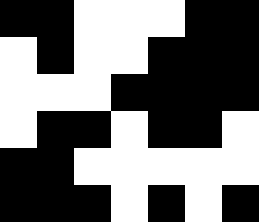[["black", "black", "white", "white", "white", "black", "black"], ["white", "black", "white", "white", "black", "black", "black"], ["white", "white", "white", "black", "black", "black", "black"], ["white", "black", "black", "white", "black", "black", "white"], ["black", "black", "white", "white", "white", "white", "white"], ["black", "black", "black", "white", "black", "white", "black"]]